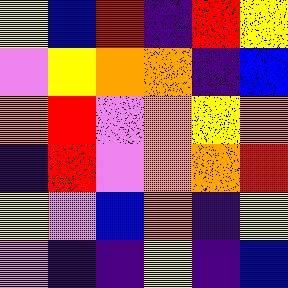[["yellow", "blue", "red", "indigo", "red", "yellow"], ["violet", "yellow", "orange", "orange", "indigo", "blue"], ["orange", "red", "violet", "orange", "yellow", "orange"], ["indigo", "red", "violet", "orange", "orange", "red"], ["yellow", "violet", "blue", "orange", "indigo", "yellow"], ["violet", "indigo", "indigo", "yellow", "indigo", "blue"]]